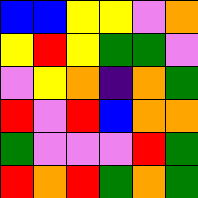[["blue", "blue", "yellow", "yellow", "violet", "orange"], ["yellow", "red", "yellow", "green", "green", "violet"], ["violet", "yellow", "orange", "indigo", "orange", "green"], ["red", "violet", "red", "blue", "orange", "orange"], ["green", "violet", "violet", "violet", "red", "green"], ["red", "orange", "red", "green", "orange", "green"]]